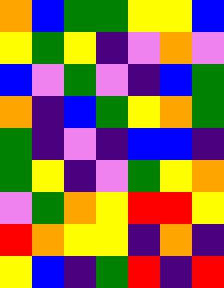[["orange", "blue", "green", "green", "yellow", "yellow", "blue"], ["yellow", "green", "yellow", "indigo", "violet", "orange", "violet"], ["blue", "violet", "green", "violet", "indigo", "blue", "green"], ["orange", "indigo", "blue", "green", "yellow", "orange", "green"], ["green", "indigo", "violet", "indigo", "blue", "blue", "indigo"], ["green", "yellow", "indigo", "violet", "green", "yellow", "orange"], ["violet", "green", "orange", "yellow", "red", "red", "yellow"], ["red", "orange", "yellow", "yellow", "indigo", "orange", "indigo"], ["yellow", "blue", "indigo", "green", "red", "indigo", "red"]]